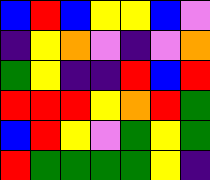[["blue", "red", "blue", "yellow", "yellow", "blue", "violet"], ["indigo", "yellow", "orange", "violet", "indigo", "violet", "orange"], ["green", "yellow", "indigo", "indigo", "red", "blue", "red"], ["red", "red", "red", "yellow", "orange", "red", "green"], ["blue", "red", "yellow", "violet", "green", "yellow", "green"], ["red", "green", "green", "green", "green", "yellow", "indigo"]]